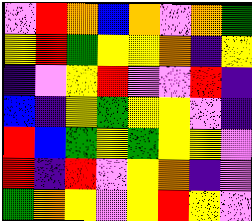[["violet", "red", "orange", "blue", "orange", "violet", "orange", "green"], ["yellow", "red", "green", "yellow", "yellow", "orange", "indigo", "yellow"], ["indigo", "violet", "yellow", "red", "violet", "violet", "red", "indigo"], ["blue", "indigo", "yellow", "green", "yellow", "yellow", "violet", "indigo"], ["red", "blue", "green", "yellow", "green", "yellow", "yellow", "violet"], ["red", "indigo", "red", "violet", "yellow", "orange", "indigo", "violet"], ["green", "orange", "yellow", "violet", "yellow", "red", "yellow", "violet"]]